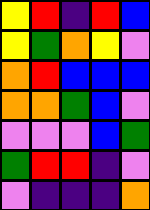[["yellow", "red", "indigo", "red", "blue"], ["yellow", "green", "orange", "yellow", "violet"], ["orange", "red", "blue", "blue", "blue"], ["orange", "orange", "green", "blue", "violet"], ["violet", "violet", "violet", "blue", "green"], ["green", "red", "red", "indigo", "violet"], ["violet", "indigo", "indigo", "indigo", "orange"]]